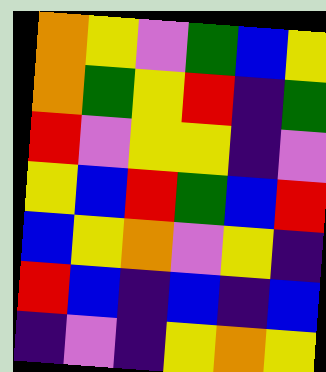[["orange", "yellow", "violet", "green", "blue", "yellow"], ["orange", "green", "yellow", "red", "indigo", "green"], ["red", "violet", "yellow", "yellow", "indigo", "violet"], ["yellow", "blue", "red", "green", "blue", "red"], ["blue", "yellow", "orange", "violet", "yellow", "indigo"], ["red", "blue", "indigo", "blue", "indigo", "blue"], ["indigo", "violet", "indigo", "yellow", "orange", "yellow"]]